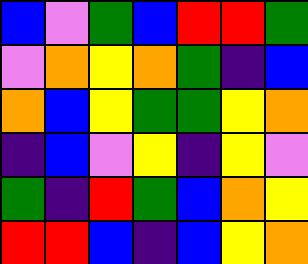[["blue", "violet", "green", "blue", "red", "red", "green"], ["violet", "orange", "yellow", "orange", "green", "indigo", "blue"], ["orange", "blue", "yellow", "green", "green", "yellow", "orange"], ["indigo", "blue", "violet", "yellow", "indigo", "yellow", "violet"], ["green", "indigo", "red", "green", "blue", "orange", "yellow"], ["red", "red", "blue", "indigo", "blue", "yellow", "orange"]]